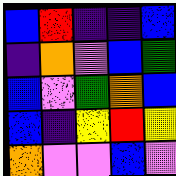[["blue", "red", "indigo", "indigo", "blue"], ["indigo", "orange", "violet", "blue", "green"], ["blue", "violet", "green", "orange", "blue"], ["blue", "indigo", "yellow", "red", "yellow"], ["orange", "violet", "violet", "blue", "violet"]]